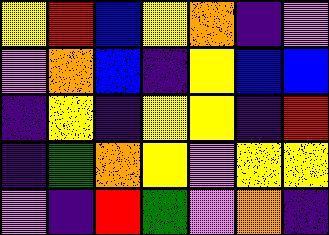[["yellow", "red", "blue", "yellow", "orange", "indigo", "violet"], ["violet", "orange", "blue", "indigo", "yellow", "blue", "blue"], ["indigo", "yellow", "indigo", "yellow", "yellow", "indigo", "red"], ["indigo", "green", "orange", "yellow", "violet", "yellow", "yellow"], ["violet", "indigo", "red", "green", "violet", "orange", "indigo"]]